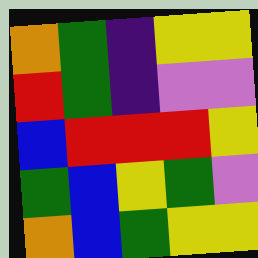[["orange", "green", "indigo", "yellow", "yellow"], ["red", "green", "indigo", "violet", "violet"], ["blue", "red", "red", "red", "yellow"], ["green", "blue", "yellow", "green", "violet"], ["orange", "blue", "green", "yellow", "yellow"]]